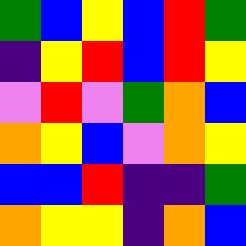[["green", "blue", "yellow", "blue", "red", "green"], ["indigo", "yellow", "red", "blue", "red", "yellow"], ["violet", "red", "violet", "green", "orange", "blue"], ["orange", "yellow", "blue", "violet", "orange", "yellow"], ["blue", "blue", "red", "indigo", "indigo", "green"], ["orange", "yellow", "yellow", "indigo", "orange", "blue"]]